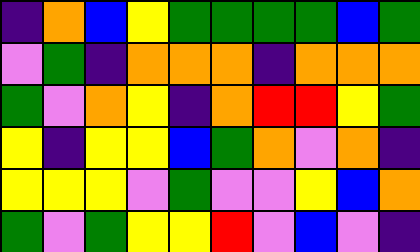[["indigo", "orange", "blue", "yellow", "green", "green", "green", "green", "blue", "green"], ["violet", "green", "indigo", "orange", "orange", "orange", "indigo", "orange", "orange", "orange"], ["green", "violet", "orange", "yellow", "indigo", "orange", "red", "red", "yellow", "green"], ["yellow", "indigo", "yellow", "yellow", "blue", "green", "orange", "violet", "orange", "indigo"], ["yellow", "yellow", "yellow", "violet", "green", "violet", "violet", "yellow", "blue", "orange"], ["green", "violet", "green", "yellow", "yellow", "red", "violet", "blue", "violet", "indigo"]]